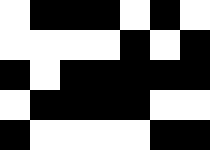[["white", "black", "black", "black", "white", "black", "white"], ["white", "white", "white", "white", "black", "white", "black"], ["black", "white", "black", "black", "black", "black", "black"], ["white", "black", "black", "black", "black", "white", "white"], ["black", "white", "white", "white", "white", "black", "black"]]